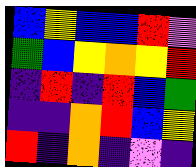[["blue", "yellow", "blue", "blue", "red", "violet"], ["green", "blue", "yellow", "orange", "yellow", "red"], ["indigo", "red", "indigo", "red", "blue", "green"], ["indigo", "indigo", "orange", "red", "blue", "yellow"], ["red", "indigo", "orange", "indigo", "violet", "indigo"]]